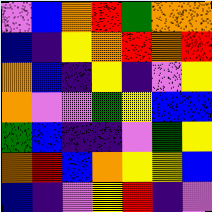[["violet", "blue", "orange", "red", "green", "orange", "orange"], ["blue", "indigo", "yellow", "orange", "red", "orange", "red"], ["orange", "blue", "indigo", "yellow", "indigo", "violet", "yellow"], ["orange", "violet", "violet", "green", "yellow", "blue", "blue"], ["green", "blue", "indigo", "indigo", "violet", "green", "yellow"], ["orange", "red", "blue", "orange", "yellow", "yellow", "blue"], ["blue", "indigo", "violet", "yellow", "red", "indigo", "violet"]]